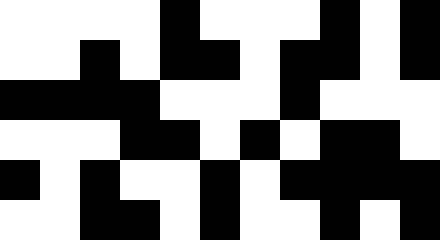[["white", "white", "white", "white", "black", "white", "white", "white", "black", "white", "black"], ["white", "white", "black", "white", "black", "black", "white", "black", "black", "white", "black"], ["black", "black", "black", "black", "white", "white", "white", "black", "white", "white", "white"], ["white", "white", "white", "black", "black", "white", "black", "white", "black", "black", "white"], ["black", "white", "black", "white", "white", "black", "white", "black", "black", "black", "black"], ["white", "white", "black", "black", "white", "black", "white", "white", "black", "white", "black"]]